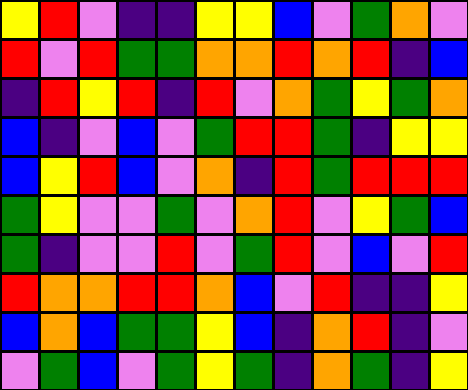[["yellow", "red", "violet", "indigo", "indigo", "yellow", "yellow", "blue", "violet", "green", "orange", "violet"], ["red", "violet", "red", "green", "green", "orange", "orange", "red", "orange", "red", "indigo", "blue"], ["indigo", "red", "yellow", "red", "indigo", "red", "violet", "orange", "green", "yellow", "green", "orange"], ["blue", "indigo", "violet", "blue", "violet", "green", "red", "red", "green", "indigo", "yellow", "yellow"], ["blue", "yellow", "red", "blue", "violet", "orange", "indigo", "red", "green", "red", "red", "red"], ["green", "yellow", "violet", "violet", "green", "violet", "orange", "red", "violet", "yellow", "green", "blue"], ["green", "indigo", "violet", "violet", "red", "violet", "green", "red", "violet", "blue", "violet", "red"], ["red", "orange", "orange", "red", "red", "orange", "blue", "violet", "red", "indigo", "indigo", "yellow"], ["blue", "orange", "blue", "green", "green", "yellow", "blue", "indigo", "orange", "red", "indigo", "violet"], ["violet", "green", "blue", "violet", "green", "yellow", "green", "indigo", "orange", "green", "indigo", "yellow"]]